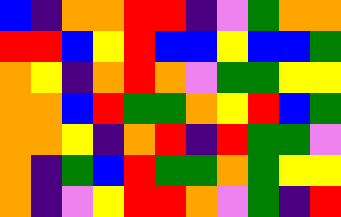[["blue", "indigo", "orange", "orange", "red", "red", "indigo", "violet", "green", "orange", "orange"], ["red", "red", "blue", "yellow", "red", "blue", "blue", "yellow", "blue", "blue", "green"], ["orange", "yellow", "indigo", "orange", "red", "orange", "violet", "green", "green", "yellow", "yellow"], ["orange", "orange", "blue", "red", "green", "green", "orange", "yellow", "red", "blue", "green"], ["orange", "orange", "yellow", "indigo", "orange", "red", "indigo", "red", "green", "green", "violet"], ["orange", "indigo", "green", "blue", "red", "green", "green", "orange", "green", "yellow", "yellow"], ["orange", "indigo", "violet", "yellow", "red", "red", "orange", "violet", "green", "indigo", "red"]]